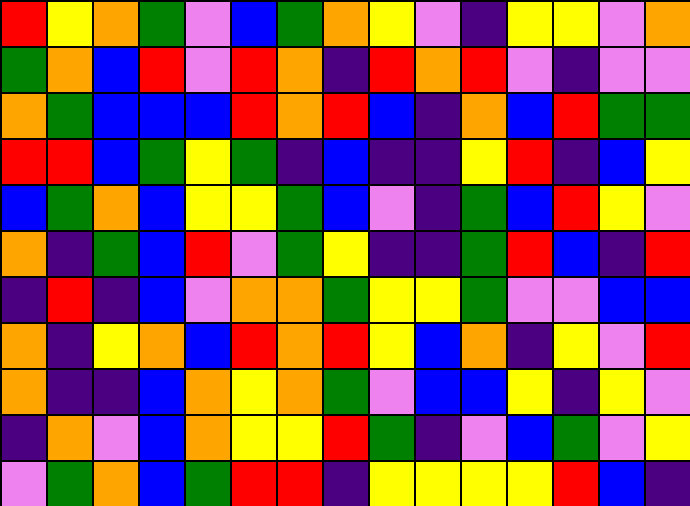[["red", "yellow", "orange", "green", "violet", "blue", "green", "orange", "yellow", "violet", "indigo", "yellow", "yellow", "violet", "orange"], ["green", "orange", "blue", "red", "violet", "red", "orange", "indigo", "red", "orange", "red", "violet", "indigo", "violet", "violet"], ["orange", "green", "blue", "blue", "blue", "red", "orange", "red", "blue", "indigo", "orange", "blue", "red", "green", "green"], ["red", "red", "blue", "green", "yellow", "green", "indigo", "blue", "indigo", "indigo", "yellow", "red", "indigo", "blue", "yellow"], ["blue", "green", "orange", "blue", "yellow", "yellow", "green", "blue", "violet", "indigo", "green", "blue", "red", "yellow", "violet"], ["orange", "indigo", "green", "blue", "red", "violet", "green", "yellow", "indigo", "indigo", "green", "red", "blue", "indigo", "red"], ["indigo", "red", "indigo", "blue", "violet", "orange", "orange", "green", "yellow", "yellow", "green", "violet", "violet", "blue", "blue"], ["orange", "indigo", "yellow", "orange", "blue", "red", "orange", "red", "yellow", "blue", "orange", "indigo", "yellow", "violet", "red"], ["orange", "indigo", "indigo", "blue", "orange", "yellow", "orange", "green", "violet", "blue", "blue", "yellow", "indigo", "yellow", "violet"], ["indigo", "orange", "violet", "blue", "orange", "yellow", "yellow", "red", "green", "indigo", "violet", "blue", "green", "violet", "yellow"], ["violet", "green", "orange", "blue", "green", "red", "red", "indigo", "yellow", "yellow", "yellow", "yellow", "red", "blue", "indigo"]]